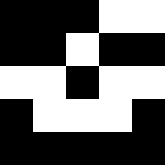[["black", "black", "black", "white", "white"], ["black", "black", "white", "black", "black"], ["white", "white", "black", "white", "white"], ["black", "white", "white", "white", "black"], ["black", "black", "black", "black", "black"]]